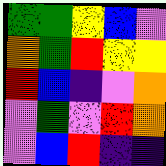[["green", "green", "yellow", "blue", "violet"], ["orange", "green", "red", "yellow", "yellow"], ["red", "blue", "indigo", "violet", "orange"], ["violet", "green", "violet", "red", "orange"], ["violet", "blue", "red", "indigo", "indigo"]]